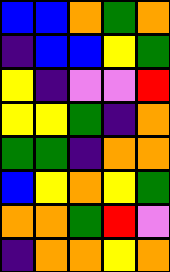[["blue", "blue", "orange", "green", "orange"], ["indigo", "blue", "blue", "yellow", "green"], ["yellow", "indigo", "violet", "violet", "red"], ["yellow", "yellow", "green", "indigo", "orange"], ["green", "green", "indigo", "orange", "orange"], ["blue", "yellow", "orange", "yellow", "green"], ["orange", "orange", "green", "red", "violet"], ["indigo", "orange", "orange", "yellow", "orange"]]